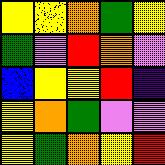[["yellow", "yellow", "orange", "green", "yellow"], ["green", "violet", "red", "orange", "violet"], ["blue", "yellow", "yellow", "red", "indigo"], ["yellow", "orange", "green", "violet", "violet"], ["yellow", "green", "orange", "yellow", "red"]]